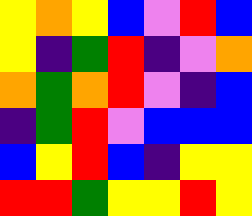[["yellow", "orange", "yellow", "blue", "violet", "red", "blue"], ["yellow", "indigo", "green", "red", "indigo", "violet", "orange"], ["orange", "green", "orange", "red", "violet", "indigo", "blue"], ["indigo", "green", "red", "violet", "blue", "blue", "blue"], ["blue", "yellow", "red", "blue", "indigo", "yellow", "yellow"], ["red", "red", "green", "yellow", "yellow", "red", "yellow"]]